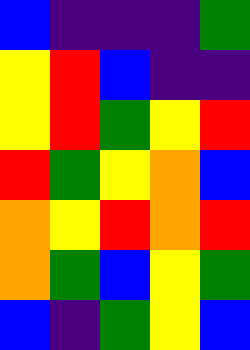[["blue", "indigo", "indigo", "indigo", "green"], ["yellow", "red", "blue", "indigo", "indigo"], ["yellow", "red", "green", "yellow", "red"], ["red", "green", "yellow", "orange", "blue"], ["orange", "yellow", "red", "orange", "red"], ["orange", "green", "blue", "yellow", "green"], ["blue", "indigo", "green", "yellow", "blue"]]